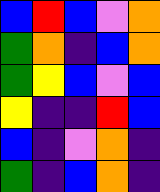[["blue", "red", "blue", "violet", "orange"], ["green", "orange", "indigo", "blue", "orange"], ["green", "yellow", "blue", "violet", "blue"], ["yellow", "indigo", "indigo", "red", "blue"], ["blue", "indigo", "violet", "orange", "indigo"], ["green", "indigo", "blue", "orange", "indigo"]]